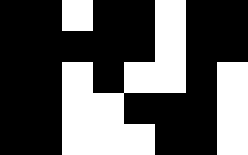[["black", "black", "white", "black", "black", "white", "black", "black"], ["black", "black", "black", "black", "black", "white", "black", "black"], ["black", "black", "white", "black", "white", "white", "black", "white"], ["black", "black", "white", "white", "black", "black", "black", "white"], ["black", "black", "white", "white", "white", "black", "black", "white"]]